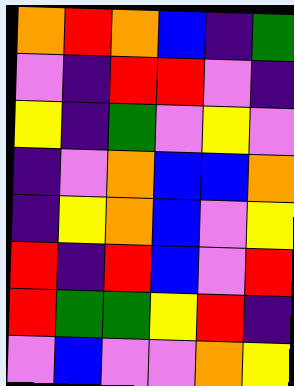[["orange", "red", "orange", "blue", "indigo", "green"], ["violet", "indigo", "red", "red", "violet", "indigo"], ["yellow", "indigo", "green", "violet", "yellow", "violet"], ["indigo", "violet", "orange", "blue", "blue", "orange"], ["indigo", "yellow", "orange", "blue", "violet", "yellow"], ["red", "indigo", "red", "blue", "violet", "red"], ["red", "green", "green", "yellow", "red", "indigo"], ["violet", "blue", "violet", "violet", "orange", "yellow"]]